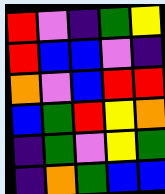[["red", "violet", "indigo", "green", "yellow"], ["red", "blue", "blue", "violet", "indigo"], ["orange", "violet", "blue", "red", "red"], ["blue", "green", "red", "yellow", "orange"], ["indigo", "green", "violet", "yellow", "green"], ["indigo", "orange", "green", "blue", "blue"]]